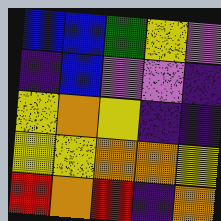[["blue", "blue", "green", "yellow", "violet"], ["indigo", "blue", "violet", "violet", "indigo"], ["yellow", "orange", "yellow", "indigo", "indigo"], ["yellow", "yellow", "orange", "orange", "yellow"], ["red", "orange", "red", "indigo", "orange"]]